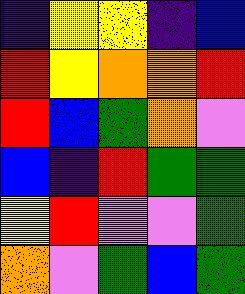[["indigo", "yellow", "yellow", "indigo", "blue"], ["red", "yellow", "orange", "orange", "red"], ["red", "blue", "green", "orange", "violet"], ["blue", "indigo", "red", "green", "green"], ["yellow", "red", "violet", "violet", "green"], ["orange", "violet", "green", "blue", "green"]]